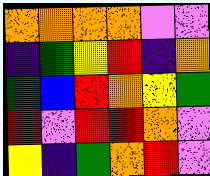[["orange", "orange", "orange", "orange", "violet", "violet"], ["indigo", "green", "yellow", "red", "indigo", "orange"], ["green", "blue", "red", "orange", "yellow", "green"], ["red", "violet", "red", "red", "orange", "violet"], ["yellow", "indigo", "green", "orange", "red", "violet"]]